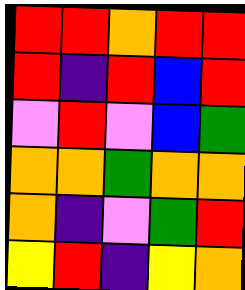[["red", "red", "orange", "red", "red"], ["red", "indigo", "red", "blue", "red"], ["violet", "red", "violet", "blue", "green"], ["orange", "orange", "green", "orange", "orange"], ["orange", "indigo", "violet", "green", "red"], ["yellow", "red", "indigo", "yellow", "orange"]]